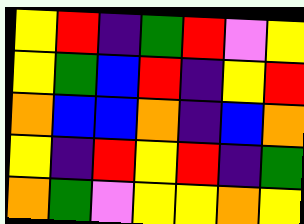[["yellow", "red", "indigo", "green", "red", "violet", "yellow"], ["yellow", "green", "blue", "red", "indigo", "yellow", "red"], ["orange", "blue", "blue", "orange", "indigo", "blue", "orange"], ["yellow", "indigo", "red", "yellow", "red", "indigo", "green"], ["orange", "green", "violet", "yellow", "yellow", "orange", "yellow"]]